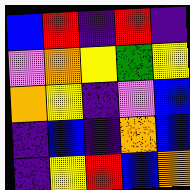[["blue", "red", "indigo", "red", "indigo"], ["violet", "orange", "yellow", "green", "yellow"], ["orange", "yellow", "indigo", "violet", "blue"], ["indigo", "blue", "indigo", "orange", "blue"], ["indigo", "yellow", "red", "blue", "orange"]]